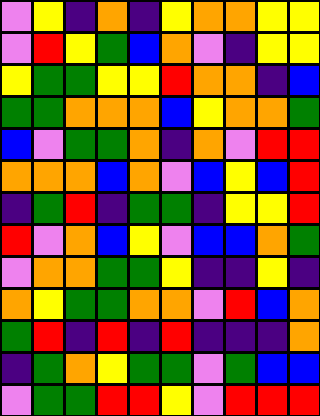[["violet", "yellow", "indigo", "orange", "indigo", "yellow", "orange", "orange", "yellow", "yellow"], ["violet", "red", "yellow", "green", "blue", "orange", "violet", "indigo", "yellow", "yellow"], ["yellow", "green", "green", "yellow", "yellow", "red", "orange", "orange", "indigo", "blue"], ["green", "green", "orange", "orange", "orange", "blue", "yellow", "orange", "orange", "green"], ["blue", "violet", "green", "green", "orange", "indigo", "orange", "violet", "red", "red"], ["orange", "orange", "orange", "blue", "orange", "violet", "blue", "yellow", "blue", "red"], ["indigo", "green", "red", "indigo", "green", "green", "indigo", "yellow", "yellow", "red"], ["red", "violet", "orange", "blue", "yellow", "violet", "blue", "blue", "orange", "green"], ["violet", "orange", "orange", "green", "green", "yellow", "indigo", "indigo", "yellow", "indigo"], ["orange", "yellow", "green", "green", "orange", "orange", "violet", "red", "blue", "orange"], ["green", "red", "indigo", "red", "indigo", "red", "indigo", "indigo", "indigo", "orange"], ["indigo", "green", "orange", "yellow", "green", "green", "violet", "green", "blue", "blue"], ["violet", "green", "green", "red", "red", "yellow", "violet", "red", "red", "red"]]